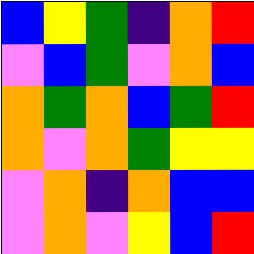[["blue", "yellow", "green", "indigo", "orange", "red"], ["violet", "blue", "green", "violet", "orange", "blue"], ["orange", "green", "orange", "blue", "green", "red"], ["orange", "violet", "orange", "green", "yellow", "yellow"], ["violet", "orange", "indigo", "orange", "blue", "blue"], ["violet", "orange", "violet", "yellow", "blue", "red"]]